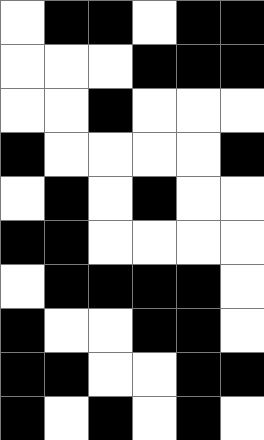[["white", "black", "black", "white", "black", "black"], ["white", "white", "white", "black", "black", "black"], ["white", "white", "black", "white", "white", "white"], ["black", "white", "white", "white", "white", "black"], ["white", "black", "white", "black", "white", "white"], ["black", "black", "white", "white", "white", "white"], ["white", "black", "black", "black", "black", "white"], ["black", "white", "white", "black", "black", "white"], ["black", "black", "white", "white", "black", "black"], ["black", "white", "black", "white", "black", "white"]]